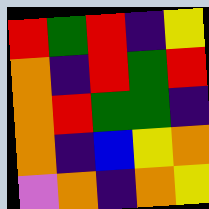[["red", "green", "red", "indigo", "yellow"], ["orange", "indigo", "red", "green", "red"], ["orange", "red", "green", "green", "indigo"], ["orange", "indigo", "blue", "yellow", "orange"], ["violet", "orange", "indigo", "orange", "yellow"]]